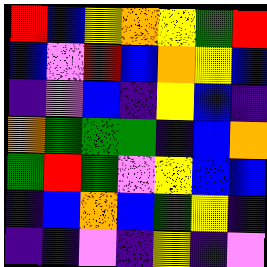[["red", "blue", "yellow", "orange", "yellow", "green", "red"], ["blue", "violet", "red", "blue", "orange", "yellow", "blue"], ["indigo", "violet", "blue", "indigo", "yellow", "blue", "indigo"], ["orange", "green", "green", "green", "indigo", "blue", "orange"], ["green", "red", "green", "violet", "yellow", "blue", "blue"], ["indigo", "blue", "orange", "blue", "green", "yellow", "indigo"], ["indigo", "indigo", "violet", "indigo", "yellow", "indigo", "violet"]]